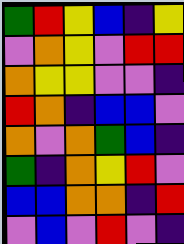[["green", "red", "yellow", "blue", "indigo", "yellow"], ["violet", "orange", "yellow", "violet", "red", "red"], ["orange", "yellow", "yellow", "violet", "violet", "indigo"], ["red", "orange", "indigo", "blue", "blue", "violet"], ["orange", "violet", "orange", "green", "blue", "indigo"], ["green", "indigo", "orange", "yellow", "red", "violet"], ["blue", "blue", "orange", "orange", "indigo", "red"], ["violet", "blue", "violet", "red", "violet", "indigo"]]